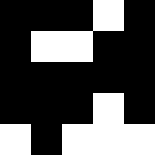[["black", "black", "black", "white", "black"], ["black", "white", "white", "black", "black"], ["black", "black", "black", "black", "black"], ["black", "black", "black", "white", "black"], ["white", "black", "white", "white", "white"]]